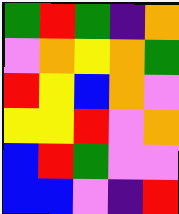[["green", "red", "green", "indigo", "orange"], ["violet", "orange", "yellow", "orange", "green"], ["red", "yellow", "blue", "orange", "violet"], ["yellow", "yellow", "red", "violet", "orange"], ["blue", "red", "green", "violet", "violet"], ["blue", "blue", "violet", "indigo", "red"]]